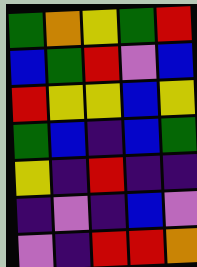[["green", "orange", "yellow", "green", "red"], ["blue", "green", "red", "violet", "blue"], ["red", "yellow", "yellow", "blue", "yellow"], ["green", "blue", "indigo", "blue", "green"], ["yellow", "indigo", "red", "indigo", "indigo"], ["indigo", "violet", "indigo", "blue", "violet"], ["violet", "indigo", "red", "red", "orange"]]